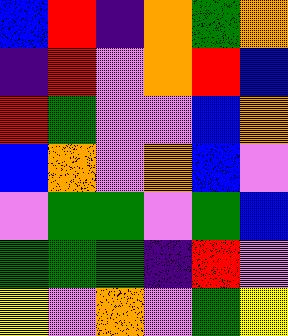[["blue", "red", "indigo", "orange", "green", "orange"], ["indigo", "red", "violet", "orange", "red", "blue"], ["red", "green", "violet", "violet", "blue", "orange"], ["blue", "orange", "violet", "orange", "blue", "violet"], ["violet", "green", "green", "violet", "green", "blue"], ["green", "green", "green", "indigo", "red", "violet"], ["yellow", "violet", "orange", "violet", "green", "yellow"]]